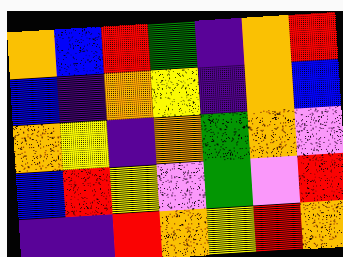[["orange", "blue", "red", "green", "indigo", "orange", "red"], ["blue", "indigo", "orange", "yellow", "indigo", "orange", "blue"], ["orange", "yellow", "indigo", "orange", "green", "orange", "violet"], ["blue", "red", "yellow", "violet", "green", "violet", "red"], ["indigo", "indigo", "red", "orange", "yellow", "red", "orange"]]